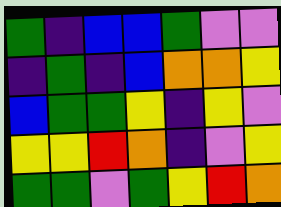[["green", "indigo", "blue", "blue", "green", "violet", "violet"], ["indigo", "green", "indigo", "blue", "orange", "orange", "yellow"], ["blue", "green", "green", "yellow", "indigo", "yellow", "violet"], ["yellow", "yellow", "red", "orange", "indigo", "violet", "yellow"], ["green", "green", "violet", "green", "yellow", "red", "orange"]]